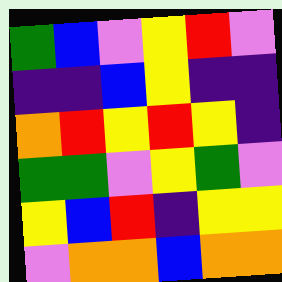[["green", "blue", "violet", "yellow", "red", "violet"], ["indigo", "indigo", "blue", "yellow", "indigo", "indigo"], ["orange", "red", "yellow", "red", "yellow", "indigo"], ["green", "green", "violet", "yellow", "green", "violet"], ["yellow", "blue", "red", "indigo", "yellow", "yellow"], ["violet", "orange", "orange", "blue", "orange", "orange"]]